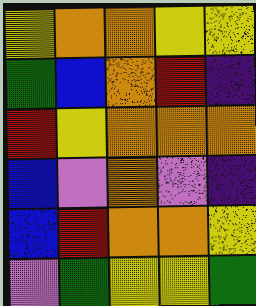[["yellow", "orange", "orange", "yellow", "yellow"], ["green", "blue", "orange", "red", "indigo"], ["red", "yellow", "orange", "orange", "orange"], ["blue", "violet", "orange", "violet", "indigo"], ["blue", "red", "orange", "orange", "yellow"], ["violet", "green", "yellow", "yellow", "green"]]